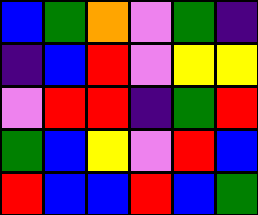[["blue", "green", "orange", "violet", "green", "indigo"], ["indigo", "blue", "red", "violet", "yellow", "yellow"], ["violet", "red", "red", "indigo", "green", "red"], ["green", "blue", "yellow", "violet", "red", "blue"], ["red", "blue", "blue", "red", "blue", "green"]]